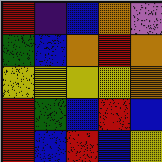[["red", "indigo", "blue", "orange", "violet"], ["green", "blue", "orange", "red", "orange"], ["yellow", "yellow", "yellow", "yellow", "orange"], ["red", "green", "blue", "red", "blue"], ["red", "blue", "red", "blue", "yellow"]]